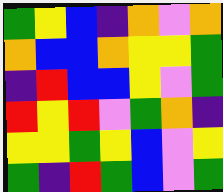[["green", "yellow", "blue", "indigo", "orange", "violet", "orange"], ["orange", "blue", "blue", "orange", "yellow", "yellow", "green"], ["indigo", "red", "blue", "blue", "yellow", "violet", "green"], ["red", "yellow", "red", "violet", "green", "orange", "indigo"], ["yellow", "yellow", "green", "yellow", "blue", "violet", "yellow"], ["green", "indigo", "red", "green", "blue", "violet", "green"]]